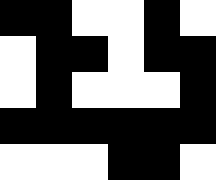[["black", "black", "white", "white", "black", "white"], ["white", "black", "black", "white", "black", "black"], ["white", "black", "white", "white", "white", "black"], ["black", "black", "black", "black", "black", "black"], ["white", "white", "white", "black", "black", "white"]]